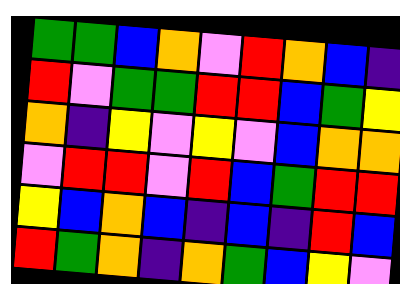[["green", "green", "blue", "orange", "violet", "red", "orange", "blue", "indigo"], ["red", "violet", "green", "green", "red", "red", "blue", "green", "yellow"], ["orange", "indigo", "yellow", "violet", "yellow", "violet", "blue", "orange", "orange"], ["violet", "red", "red", "violet", "red", "blue", "green", "red", "red"], ["yellow", "blue", "orange", "blue", "indigo", "blue", "indigo", "red", "blue"], ["red", "green", "orange", "indigo", "orange", "green", "blue", "yellow", "violet"]]